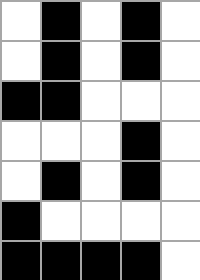[["white", "black", "white", "black", "white"], ["white", "black", "white", "black", "white"], ["black", "black", "white", "white", "white"], ["white", "white", "white", "black", "white"], ["white", "black", "white", "black", "white"], ["black", "white", "white", "white", "white"], ["black", "black", "black", "black", "white"]]